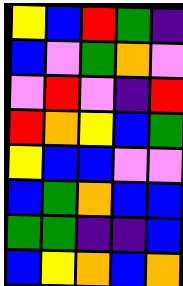[["yellow", "blue", "red", "green", "indigo"], ["blue", "violet", "green", "orange", "violet"], ["violet", "red", "violet", "indigo", "red"], ["red", "orange", "yellow", "blue", "green"], ["yellow", "blue", "blue", "violet", "violet"], ["blue", "green", "orange", "blue", "blue"], ["green", "green", "indigo", "indigo", "blue"], ["blue", "yellow", "orange", "blue", "orange"]]